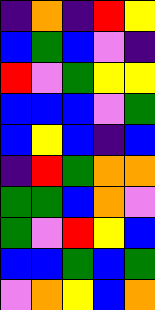[["indigo", "orange", "indigo", "red", "yellow"], ["blue", "green", "blue", "violet", "indigo"], ["red", "violet", "green", "yellow", "yellow"], ["blue", "blue", "blue", "violet", "green"], ["blue", "yellow", "blue", "indigo", "blue"], ["indigo", "red", "green", "orange", "orange"], ["green", "green", "blue", "orange", "violet"], ["green", "violet", "red", "yellow", "blue"], ["blue", "blue", "green", "blue", "green"], ["violet", "orange", "yellow", "blue", "orange"]]